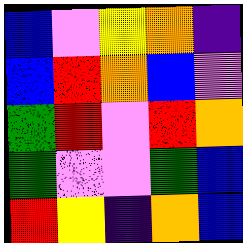[["blue", "violet", "yellow", "orange", "indigo"], ["blue", "red", "orange", "blue", "violet"], ["green", "red", "violet", "red", "orange"], ["green", "violet", "violet", "green", "blue"], ["red", "yellow", "indigo", "orange", "blue"]]